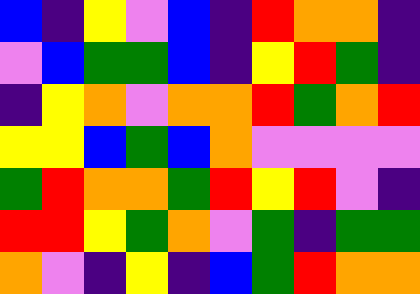[["blue", "indigo", "yellow", "violet", "blue", "indigo", "red", "orange", "orange", "indigo"], ["violet", "blue", "green", "green", "blue", "indigo", "yellow", "red", "green", "indigo"], ["indigo", "yellow", "orange", "violet", "orange", "orange", "red", "green", "orange", "red"], ["yellow", "yellow", "blue", "green", "blue", "orange", "violet", "violet", "violet", "violet"], ["green", "red", "orange", "orange", "green", "red", "yellow", "red", "violet", "indigo"], ["red", "red", "yellow", "green", "orange", "violet", "green", "indigo", "green", "green"], ["orange", "violet", "indigo", "yellow", "indigo", "blue", "green", "red", "orange", "orange"]]